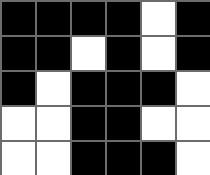[["black", "black", "black", "black", "white", "black"], ["black", "black", "white", "black", "white", "black"], ["black", "white", "black", "black", "black", "white"], ["white", "white", "black", "black", "white", "white"], ["white", "white", "black", "black", "black", "white"]]